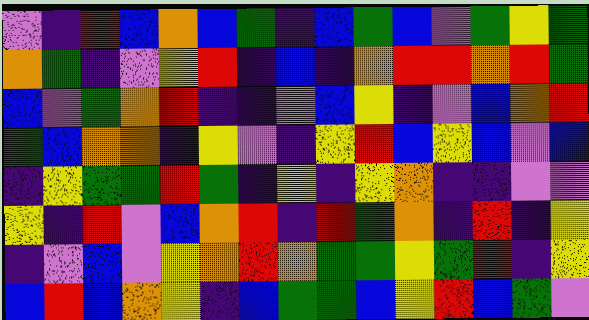[["violet", "indigo", "red", "blue", "orange", "blue", "green", "indigo", "blue", "green", "blue", "violet", "green", "yellow", "green"], ["orange", "green", "indigo", "violet", "yellow", "red", "indigo", "blue", "indigo", "orange", "red", "red", "orange", "red", "green"], ["blue", "violet", "green", "orange", "red", "indigo", "indigo", "violet", "blue", "yellow", "indigo", "violet", "blue", "orange", "red"], ["green", "blue", "orange", "orange", "indigo", "yellow", "violet", "indigo", "yellow", "red", "blue", "yellow", "blue", "violet", "blue"], ["indigo", "yellow", "green", "green", "red", "green", "indigo", "yellow", "indigo", "yellow", "orange", "indigo", "indigo", "violet", "violet"], ["yellow", "indigo", "red", "violet", "blue", "orange", "red", "indigo", "red", "green", "orange", "indigo", "red", "indigo", "yellow"], ["indigo", "violet", "blue", "violet", "yellow", "orange", "red", "orange", "green", "green", "yellow", "green", "red", "indigo", "yellow"], ["blue", "red", "blue", "orange", "yellow", "indigo", "blue", "green", "green", "blue", "yellow", "red", "blue", "green", "violet"]]